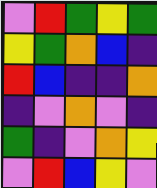[["violet", "red", "green", "yellow", "green"], ["yellow", "green", "orange", "blue", "indigo"], ["red", "blue", "indigo", "indigo", "orange"], ["indigo", "violet", "orange", "violet", "indigo"], ["green", "indigo", "violet", "orange", "yellow"], ["violet", "red", "blue", "yellow", "violet"]]